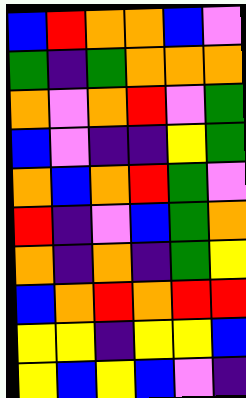[["blue", "red", "orange", "orange", "blue", "violet"], ["green", "indigo", "green", "orange", "orange", "orange"], ["orange", "violet", "orange", "red", "violet", "green"], ["blue", "violet", "indigo", "indigo", "yellow", "green"], ["orange", "blue", "orange", "red", "green", "violet"], ["red", "indigo", "violet", "blue", "green", "orange"], ["orange", "indigo", "orange", "indigo", "green", "yellow"], ["blue", "orange", "red", "orange", "red", "red"], ["yellow", "yellow", "indigo", "yellow", "yellow", "blue"], ["yellow", "blue", "yellow", "blue", "violet", "indigo"]]